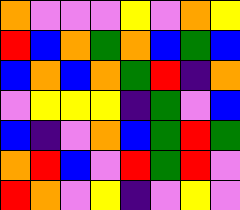[["orange", "violet", "violet", "violet", "yellow", "violet", "orange", "yellow"], ["red", "blue", "orange", "green", "orange", "blue", "green", "blue"], ["blue", "orange", "blue", "orange", "green", "red", "indigo", "orange"], ["violet", "yellow", "yellow", "yellow", "indigo", "green", "violet", "blue"], ["blue", "indigo", "violet", "orange", "blue", "green", "red", "green"], ["orange", "red", "blue", "violet", "red", "green", "red", "violet"], ["red", "orange", "violet", "yellow", "indigo", "violet", "yellow", "violet"]]